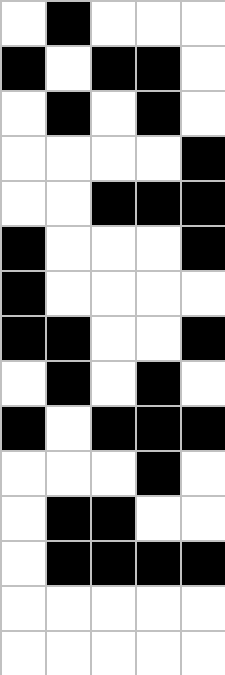[["white", "black", "white", "white", "white"], ["black", "white", "black", "black", "white"], ["white", "black", "white", "black", "white"], ["white", "white", "white", "white", "black"], ["white", "white", "black", "black", "black"], ["black", "white", "white", "white", "black"], ["black", "white", "white", "white", "white"], ["black", "black", "white", "white", "black"], ["white", "black", "white", "black", "white"], ["black", "white", "black", "black", "black"], ["white", "white", "white", "black", "white"], ["white", "black", "black", "white", "white"], ["white", "black", "black", "black", "black"], ["white", "white", "white", "white", "white"], ["white", "white", "white", "white", "white"]]